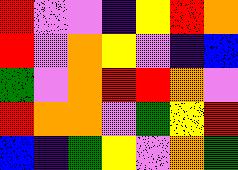[["red", "violet", "violet", "indigo", "yellow", "red", "orange"], ["red", "violet", "orange", "yellow", "violet", "indigo", "blue"], ["green", "violet", "orange", "red", "red", "orange", "violet"], ["red", "orange", "orange", "violet", "green", "yellow", "red"], ["blue", "indigo", "green", "yellow", "violet", "orange", "green"]]